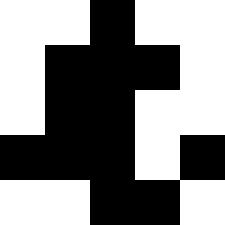[["white", "white", "black", "white", "white"], ["white", "black", "black", "black", "white"], ["white", "black", "black", "white", "white"], ["black", "black", "black", "white", "black"], ["white", "white", "black", "black", "white"]]